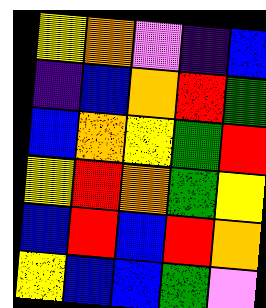[["yellow", "orange", "violet", "indigo", "blue"], ["indigo", "blue", "orange", "red", "green"], ["blue", "orange", "yellow", "green", "red"], ["yellow", "red", "orange", "green", "yellow"], ["blue", "red", "blue", "red", "orange"], ["yellow", "blue", "blue", "green", "violet"]]